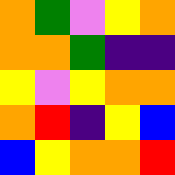[["orange", "green", "violet", "yellow", "orange"], ["orange", "orange", "green", "indigo", "indigo"], ["yellow", "violet", "yellow", "orange", "orange"], ["orange", "red", "indigo", "yellow", "blue"], ["blue", "yellow", "orange", "orange", "red"]]